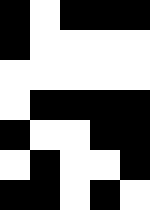[["black", "white", "black", "black", "black"], ["black", "white", "white", "white", "white"], ["white", "white", "white", "white", "white"], ["white", "black", "black", "black", "black"], ["black", "white", "white", "black", "black"], ["white", "black", "white", "white", "black"], ["black", "black", "white", "black", "white"]]